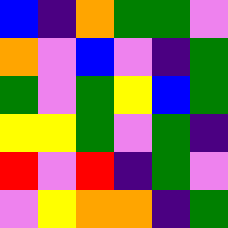[["blue", "indigo", "orange", "green", "green", "violet"], ["orange", "violet", "blue", "violet", "indigo", "green"], ["green", "violet", "green", "yellow", "blue", "green"], ["yellow", "yellow", "green", "violet", "green", "indigo"], ["red", "violet", "red", "indigo", "green", "violet"], ["violet", "yellow", "orange", "orange", "indigo", "green"]]